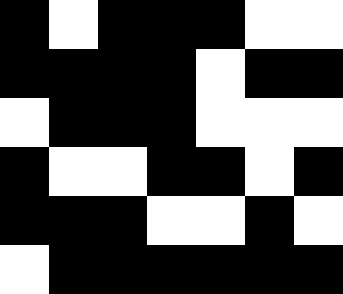[["black", "white", "black", "black", "black", "white", "white"], ["black", "black", "black", "black", "white", "black", "black"], ["white", "black", "black", "black", "white", "white", "white"], ["black", "white", "white", "black", "black", "white", "black"], ["black", "black", "black", "white", "white", "black", "white"], ["white", "black", "black", "black", "black", "black", "black"]]